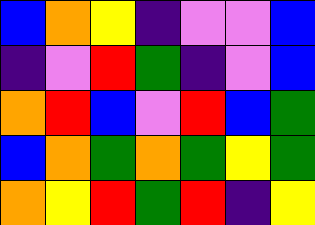[["blue", "orange", "yellow", "indigo", "violet", "violet", "blue"], ["indigo", "violet", "red", "green", "indigo", "violet", "blue"], ["orange", "red", "blue", "violet", "red", "blue", "green"], ["blue", "orange", "green", "orange", "green", "yellow", "green"], ["orange", "yellow", "red", "green", "red", "indigo", "yellow"]]